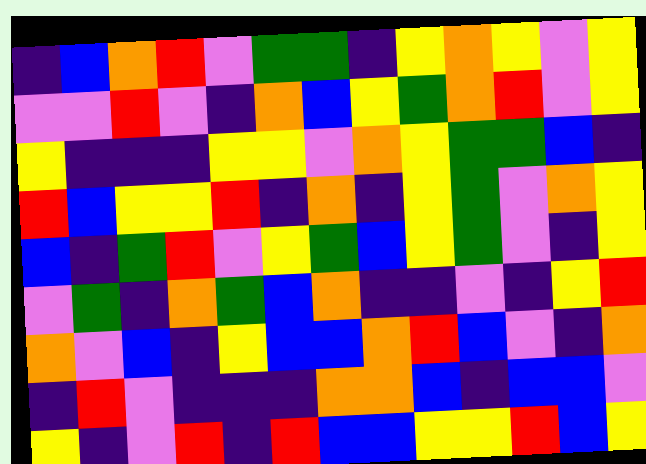[["indigo", "blue", "orange", "red", "violet", "green", "green", "indigo", "yellow", "orange", "yellow", "violet", "yellow"], ["violet", "violet", "red", "violet", "indigo", "orange", "blue", "yellow", "green", "orange", "red", "violet", "yellow"], ["yellow", "indigo", "indigo", "indigo", "yellow", "yellow", "violet", "orange", "yellow", "green", "green", "blue", "indigo"], ["red", "blue", "yellow", "yellow", "red", "indigo", "orange", "indigo", "yellow", "green", "violet", "orange", "yellow"], ["blue", "indigo", "green", "red", "violet", "yellow", "green", "blue", "yellow", "green", "violet", "indigo", "yellow"], ["violet", "green", "indigo", "orange", "green", "blue", "orange", "indigo", "indigo", "violet", "indigo", "yellow", "red"], ["orange", "violet", "blue", "indigo", "yellow", "blue", "blue", "orange", "red", "blue", "violet", "indigo", "orange"], ["indigo", "red", "violet", "indigo", "indigo", "indigo", "orange", "orange", "blue", "indigo", "blue", "blue", "violet"], ["yellow", "indigo", "violet", "red", "indigo", "red", "blue", "blue", "yellow", "yellow", "red", "blue", "yellow"]]